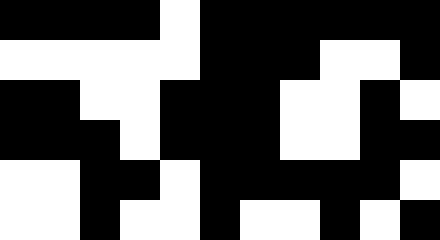[["black", "black", "black", "black", "white", "black", "black", "black", "black", "black", "black"], ["white", "white", "white", "white", "white", "black", "black", "black", "white", "white", "black"], ["black", "black", "white", "white", "black", "black", "black", "white", "white", "black", "white"], ["black", "black", "black", "white", "black", "black", "black", "white", "white", "black", "black"], ["white", "white", "black", "black", "white", "black", "black", "black", "black", "black", "white"], ["white", "white", "black", "white", "white", "black", "white", "white", "black", "white", "black"]]